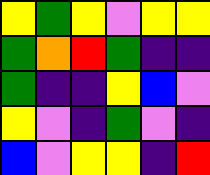[["yellow", "green", "yellow", "violet", "yellow", "yellow"], ["green", "orange", "red", "green", "indigo", "indigo"], ["green", "indigo", "indigo", "yellow", "blue", "violet"], ["yellow", "violet", "indigo", "green", "violet", "indigo"], ["blue", "violet", "yellow", "yellow", "indigo", "red"]]